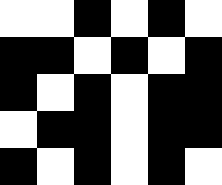[["white", "white", "black", "white", "black", "white"], ["black", "black", "white", "black", "white", "black"], ["black", "white", "black", "white", "black", "black"], ["white", "black", "black", "white", "black", "black"], ["black", "white", "black", "white", "black", "white"]]